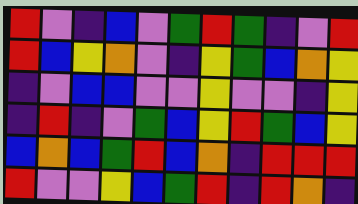[["red", "violet", "indigo", "blue", "violet", "green", "red", "green", "indigo", "violet", "red"], ["red", "blue", "yellow", "orange", "violet", "indigo", "yellow", "green", "blue", "orange", "yellow"], ["indigo", "violet", "blue", "blue", "violet", "violet", "yellow", "violet", "violet", "indigo", "yellow"], ["indigo", "red", "indigo", "violet", "green", "blue", "yellow", "red", "green", "blue", "yellow"], ["blue", "orange", "blue", "green", "red", "blue", "orange", "indigo", "red", "red", "red"], ["red", "violet", "violet", "yellow", "blue", "green", "red", "indigo", "red", "orange", "indigo"]]